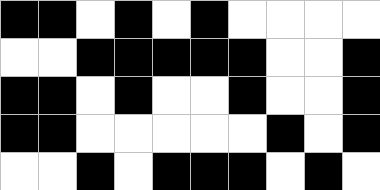[["black", "black", "white", "black", "white", "black", "white", "white", "white", "white"], ["white", "white", "black", "black", "black", "black", "black", "white", "white", "black"], ["black", "black", "white", "black", "white", "white", "black", "white", "white", "black"], ["black", "black", "white", "white", "white", "white", "white", "black", "white", "black"], ["white", "white", "black", "white", "black", "black", "black", "white", "black", "white"]]